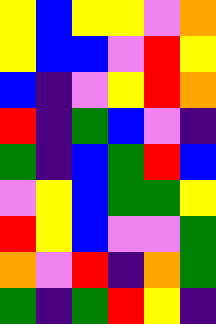[["yellow", "blue", "yellow", "yellow", "violet", "orange"], ["yellow", "blue", "blue", "violet", "red", "yellow"], ["blue", "indigo", "violet", "yellow", "red", "orange"], ["red", "indigo", "green", "blue", "violet", "indigo"], ["green", "indigo", "blue", "green", "red", "blue"], ["violet", "yellow", "blue", "green", "green", "yellow"], ["red", "yellow", "blue", "violet", "violet", "green"], ["orange", "violet", "red", "indigo", "orange", "green"], ["green", "indigo", "green", "red", "yellow", "indigo"]]